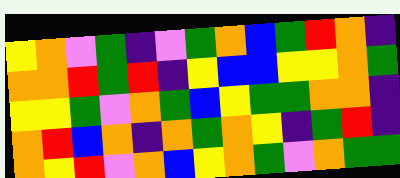[["yellow", "orange", "violet", "green", "indigo", "violet", "green", "orange", "blue", "green", "red", "orange", "indigo"], ["orange", "orange", "red", "green", "red", "indigo", "yellow", "blue", "blue", "yellow", "yellow", "orange", "green"], ["yellow", "yellow", "green", "violet", "orange", "green", "blue", "yellow", "green", "green", "orange", "orange", "indigo"], ["orange", "red", "blue", "orange", "indigo", "orange", "green", "orange", "yellow", "indigo", "green", "red", "indigo"], ["orange", "yellow", "red", "violet", "orange", "blue", "yellow", "orange", "green", "violet", "orange", "green", "green"]]